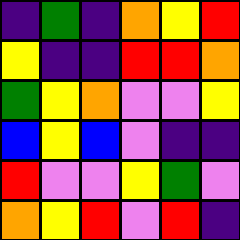[["indigo", "green", "indigo", "orange", "yellow", "red"], ["yellow", "indigo", "indigo", "red", "red", "orange"], ["green", "yellow", "orange", "violet", "violet", "yellow"], ["blue", "yellow", "blue", "violet", "indigo", "indigo"], ["red", "violet", "violet", "yellow", "green", "violet"], ["orange", "yellow", "red", "violet", "red", "indigo"]]